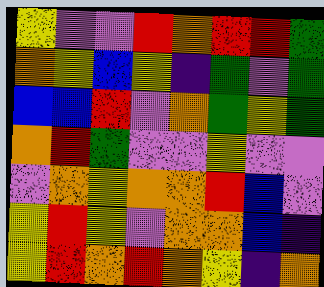[["yellow", "violet", "violet", "red", "orange", "red", "red", "green"], ["orange", "yellow", "blue", "yellow", "indigo", "green", "violet", "green"], ["blue", "blue", "red", "violet", "orange", "green", "yellow", "green"], ["orange", "red", "green", "violet", "violet", "yellow", "violet", "violet"], ["violet", "orange", "yellow", "orange", "orange", "red", "blue", "violet"], ["yellow", "red", "yellow", "violet", "orange", "orange", "blue", "indigo"], ["yellow", "red", "orange", "red", "orange", "yellow", "indigo", "orange"]]